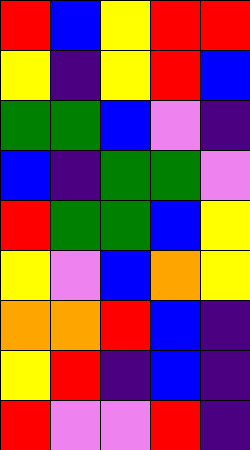[["red", "blue", "yellow", "red", "red"], ["yellow", "indigo", "yellow", "red", "blue"], ["green", "green", "blue", "violet", "indigo"], ["blue", "indigo", "green", "green", "violet"], ["red", "green", "green", "blue", "yellow"], ["yellow", "violet", "blue", "orange", "yellow"], ["orange", "orange", "red", "blue", "indigo"], ["yellow", "red", "indigo", "blue", "indigo"], ["red", "violet", "violet", "red", "indigo"]]